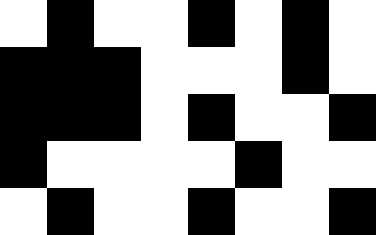[["white", "black", "white", "white", "black", "white", "black", "white"], ["black", "black", "black", "white", "white", "white", "black", "white"], ["black", "black", "black", "white", "black", "white", "white", "black"], ["black", "white", "white", "white", "white", "black", "white", "white"], ["white", "black", "white", "white", "black", "white", "white", "black"]]